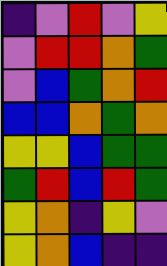[["indigo", "violet", "red", "violet", "yellow"], ["violet", "red", "red", "orange", "green"], ["violet", "blue", "green", "orange", "red"], ["blue", "blue", "orange", "green", "orange"], ["yellow", "yellow", "blue", "green", "green"], ["green", "red", "blue", "red", "green"], ["yellow", "orange", "indigo", "yellow", "violet"], ["yellow", "orange", "blue", "indigo", "indigo"]]